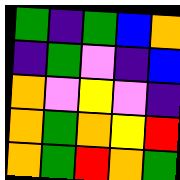[["green", "indigo", "green", "blue", "orange"], ["indigo", "green", "violet", "indigo", "blue"], ["orange", "violet", "yellow", "violet", "indigo"], ["orange", "green", "orange", "yellow", "red"], ["orange", "green", "red", "orange", "green"]]